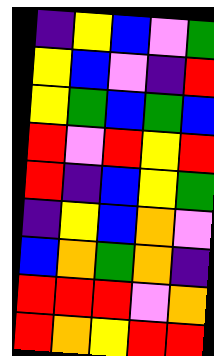[["indigo", "yellow", "blue", "violet", "green"], ["yellow", "blue", "violet", "indigo", "red"], ["yellow", "green", "blue", "green", "blue"], ["red", "violet", "red", "yellow", "red"], ["red", "indigo", "blue", "yellow", "green"], ["indigo", "yellow", "blue", "orange", "violet"], ["blue", "orange", "green", "orange", "indigo"], ["red", "red", "red", "violet", "orange"], ["red", "orange", "yellow", "red", "red"]]